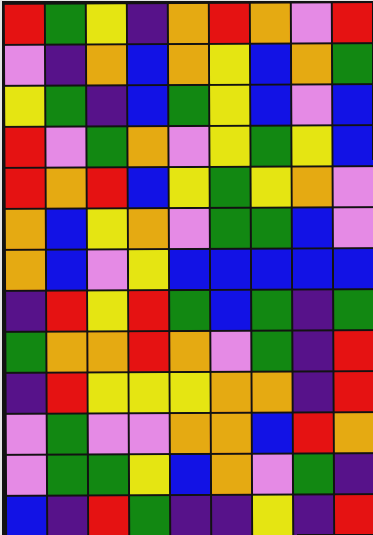[["red", "green", "yellow", "indigo", "orange", "red", "orange", "violet", "red"], ["violet", "indigo", "orange", "blue", "orange", "yellow", "blue", "orange", "green"], ["yellow", "green", "indigo", "blue", "green", "yellow", "blue", "violet", "blue"], ["red", "violet", "green", "orange", "violet", "yellow", "green", "yellow", "blue"], ["red", "orange", "red", "blue", "yellow", "green", "yellow", "orange", "violet"], ["orange", "blue", "yellow", "orange", "violet", "green", "green", "blue", "violet"], ["orange", "blue", "violet", "yellow", "blue", "blue", "blue", "blue", "blue"], ["indigo", "red", "yellow", "red", "green", "blue", "green", "indigo", "green"], ["green", "orange", "orange", "red", "orange", "violet", "green", "indigo", "red"], ["indigo", "red", "yellow", "yellow", "yellow", "orange", "orange", "indigo", "red"], ["violet", "green", "violet", "violet", "orange", "orange", "blue", "red", "orange"], ["violet", "green", "green", "yellow", "blue", "orange", "violet", "green", "indigo"], ["blue", "indigo", "red", "green", "indigo", "indigo", "yellow", "indigo", "red"]]